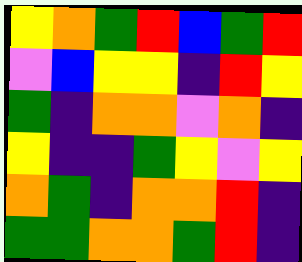[["yellow", "orange", "green", "red", "blue", "green", "red"], ["violet", "blue", "yellow", "yellow", "indigo", "red", "yellow"], ["green", "indigo", "orange", "orange", "violet", "orange", "indigo"], ["yellow", "indigo", "indigo", "green", "yellow", "violet", "yellow"], ["orange", "green", "indigo", "orange", "orange", "red", "indigo"], ["green", "green", "orange", "orange", "green", "red", "indigo"]]